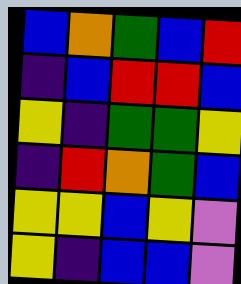[["blue", "orange", "green", "blue", "red"], ["indigo", "blue", "red", "red", "blue"], ["yellow", "indigo", "green", "green", "yellow"], ["indigo", "red", "orange", "green", "blue"], ["yellow", "yellow", "blue", "yellow", "violet"], ["yellow", "indigo", "blue", "blue", "violet"]]